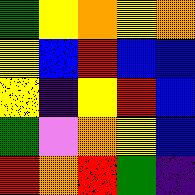[["green", "yellow", "orange", "yellow", "orange"], ["yellow", "blue", "red", "blue", "blue"], ["yellow", "indigo", "yellow", "red", "blue"], ["green", "violet", "orange", "yellow", "blue"], ["red", "orange", "red", "green", "indigo"]]